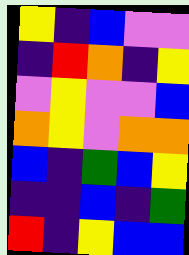[["yellow", "indigo", "blue", "violet", "violet"], ["indigo", "red", "orange", "indigo", "yellow"], ["violet", "yellow", "violet", "violet", "blue"], ["orange", "yellow", "violet", "orange", "orange"], ["blue", "indigo", "green", "blue", "yellow"], ["indigo", "indigo", "blue", "indigo", "green"], ["red", "indigo", "yellow", "blue", "blue"]]